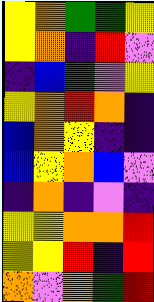[["yellow", "orange", "green", "green", "yellow"], ["yellow", "orange", "indigo", "red", "violet"], ["indigo", "blue", "green", "violet", "yellow"], ["yellow", "orange", "red", "orange", "indigo"], ["blue", "orange", "yellow", "indigo", "indigo"], ["blue", "yellow", "orange", "blue", "violet"], ["indigo", "orange", "indigo", "violet", "indigo"], ["yellow", "yellow", "orange", "orange", "red"], ["yellow", "yellow", "red", "indigo", "red"], ["orange", "violet", "orange", "green", "red"]]